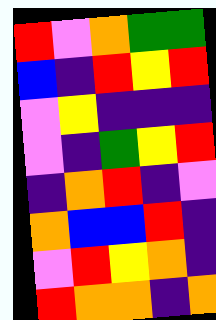[["red", "violet", "orange", "green", "green"], ["blue", "indigo", "red", "yellow", "red"], ["violet", "yellow", "indigo", "indigo", "indigo"], ["violet", "indigo", "green", "yellow", "red"], ["indigo", "orange", "red", "indigo", "violet"], ["orange", "blue", "blue", "red", "indigo"], ["violet", "red", "yellow", "orange", "indigo"], ["red", "orange", "orange", "indigo", "orange"]]